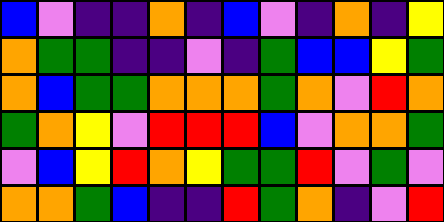[["blue", "violet", "indigo", "indigo", "orange", "indigo", "blue", "violet", "indigo", "orange", "indigo", "yellow"], ["orange", "green", "green", "indigo", "indigo", "violet", "indigo", "green", "blue", "blue", "yellow", "green"], ["orange", "blue", "green", "green", "orange", "orange", "orange", "green", "orange", "violet", "red", "orange"], ["green", "orange", "yellow", "violet", "red", "red", "red", "blue", "violet", "orange", "orange", "green"], ["violet", "blue", "yellow", "red", "orange", "yellow", "green", "green", "red", "violet", "green", "violet"], ["orange", "orange", "green", "blue", "indigo", "indigo", "red", "green", "orange", "indigo", "violet", "red"]]